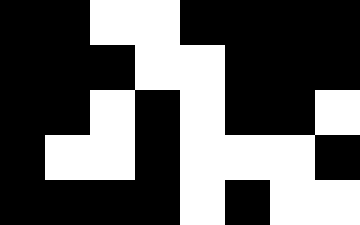[["black", "black", "white", "white", "black", "black", "black", "black"], ["black", "black", "black", "white", "white", "black", "black", "black"], ["black", "black", "white", "black", "white", "black", "black", "white"], ["black", "white", "white", "black", "white", "white", "white", "black"], ["black", "black", "black", "black", "white", "black", "white", "white"]]